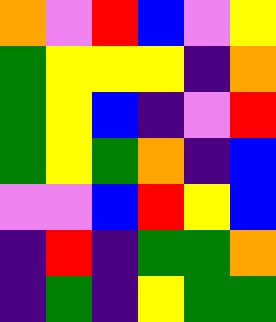[["orange", "violet", "red", "blue", "violet", "yellow"], ["green", "yellow", "yellow", "yellow", "indigo", "orange"], ["green", "yellow", "blue", "indigo", "violet", "red"], ["green", "yellow", "green", "orange", "indigo", "blue"], ["violet", "violet", "blue", "red", "yellow", "blue"], ["indigo", "red", "indigo", "green", "green", "orange"], ["indigo", "green", "indigo", "yellow", "green", "green"]]